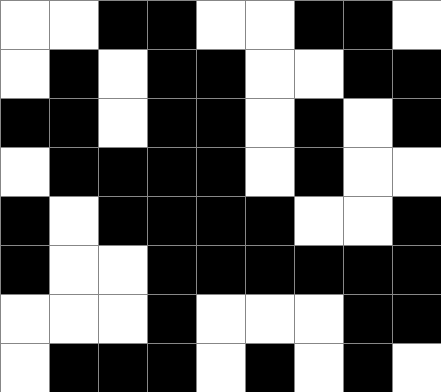[["white", "white", "black", "black", "white", "white", "black", "black", "white"], ["white", "black", "white", "black", "black", "white", "white", "black", "black"], ["black", "black", "white", "black", "black", "white", "black", "white", "black"], ["white", "black", "black", "black", "black", "white", "black", "white", "white"], ["black", "white", "black", "black", "black", "black", "white", "white", "black"], ["black", "white", "white", "black", "black", "black", "black", "black", "black"], ["white", "white", "white", "black", "white", "white", "white", "black", "black"], ["white", "black", "black", "black", "white", "black", "white", "black", "white"]]